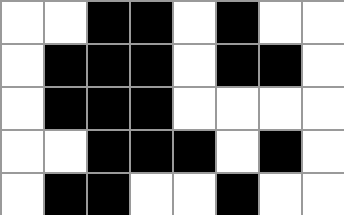[["white", "white", "black", "black", "white", "black", "white", "white"], ["white", "black", "black", "black", "white", "black", "black", "white"], ["white", "black", "black", "black", "white", "white", "white", "white"], ["white", "white", "black", "black", "black", "white", "black", "white"], ["white", "black", "black", "white", "white", "black", "white", "white"]]